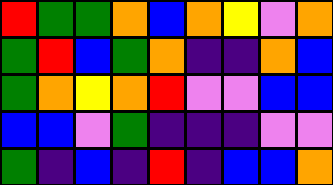[["red", "green", "green", "orange", "blue", "orange", "yellow", "violet", "orange"], ["green", "red", "blue", "green", "orange", "indigo", "indigo", "orange", "blue"], ["green", "orange", "yellow", "orange", "red", "violet", "violet", "blue", "blue"], ["blue", "blue", "violet", "green", "indigo", "indigo", "indigo", "violet", "violet"], ["green", "indigo", "blue", "indigo", "red", "indigo", "blue", "blue", "orange"]]